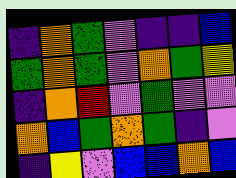[["indigo", "orange", "green", "violet", "indigo", "indigo", "blue"], ["green", "orange", "green", "violet", "orange", "green", "yellow"], ["indigo", "orange", "red", "violet", "green", "violet", "violet"], ["orange", "blue", "green", "orange", "green", "indigo", "violet"], ["indigo", "yellow", "violet", "blue", "blue", "orange", "blue"]]